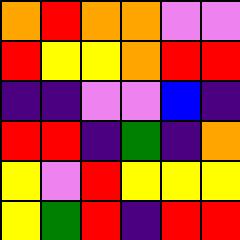[["orange", "red", "orange", "orange", "violet", "violet"], ["red", "yellow", "yellow", "orange", "red", "red"], ["indigo", "indigo", "violet", "violet", "blue", "indigo"], ["red", "red", "indigo", "green", "indigo", "orange"], ["yellow", "violet", "red", "yellow", "yellow", "yellow"], ["yellow", "green", "red", "indigo", "red", "red"]]